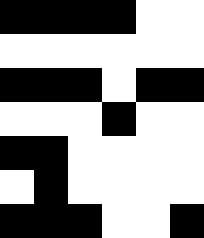[["black", "black", "black", "black", "white", "white"], ["white", "white", "white", "white", "white", "white"], ["black", "black", "black", "white", "black", "black"], ["white", "white", "white", "black", "white", "white"], ["black", "black", "white", "white", "white", "white"], ["white", "black", "white", "white", "white", "white"], ["black", "black", "black", "white", "white", "black"]]